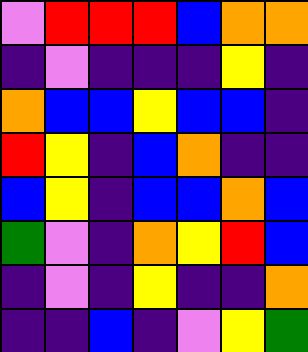[["violet", "red", "red", "red", "blue", "orange", "orange"], ["indigo", "violet", "indigo", "indigo", "indigo", "yellow", "indigo"], ["orange", "blue", "blue", "yellow", "blue", "blue", "indigo"], ["red", "yellow", "indigo", "blue", "orange", "indigo", "indigo"], ["blue", "yellow", "indigo", "blue", "blue", "orange", "blue"], ["green", "violet", "indigo", "orange", "yellow", "red", "blue"], ["indigo", "violet", "indigo", "yellow", "indigo", "indigo", "orange"], ["indigo", "indigo", "blue", "indigo", "violet", "yellow", "green"]]